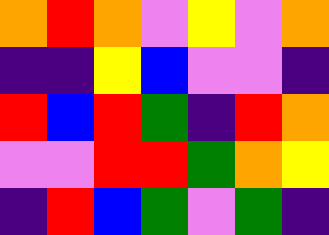[["orange", "red", "orange", "violet", "yellow", "violet", "orange"], ["indigo", "indigo", "yellow", "blue", "violet", "violet", "indigo"], ["red", "blue", "red", "green", "indigo", "red", "orange"], ["violet", "violet", "red", "red", "green", "orange", "yellow"], ["indigo", "red", "blue", "green", "violet", "green", "indigo"]]